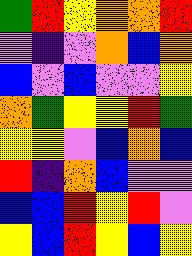[["green", "red", "yellow", "orange", "orange", "red"], ["violet", "indigo", "violet", "orange", "blue", "orange"], ["blue", "violet", "blue", "violet", "violet", "yellow"], ["orange", "green", "yellow", "yellow", "red", "green"], ["yellow", "yellow", "violet", "blue", "orange", "blue"], ["red", "indigo", "orange", "blue", "violet", "violet"], ["blue", "blue", "red", "yellow", "red", "violet"], ["yellow", "blue", "red", "yellow", "blue", "yellow"]]